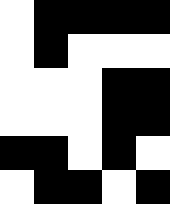[["white", "black", "black", "black", "black"], ["white", "black", "white", "white", "white"], ["white", "white", "white", "black", "black"], ["white", "white", "white", "black", "black"], ["black", "black", "white", "black", "white"], ["white", "black", "black", "white", "black"]]